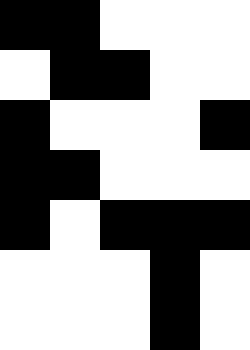[["black", "black", "white", "white", "white"], ["white", "black", "black", "white", "white"], ["black", "white", "white", "white", "black"], ["black", "black", "white", "white", "white"], ["black", "white", "black", "black", "black"], ["white", "white", "white", "black", "white"], ["white", "white", "white", "black", "white"]]